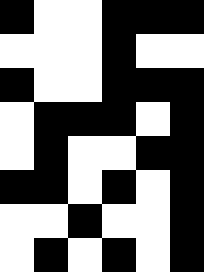[["black", "white", "white", "black", "black", "black"], ["white", "white", "white", "black", "white", "white"], ["black", "white", "white", "black", "black", "black"], ["white", "black", "black", "black", "white", "black"], ["white", "black", "white", "white", "black", "black"], ["black", "black", "white", "black", "white", "black"], ["white", "white", "black", "white", "white", "black"], ["white", "black", "white", "black", "white", "black"]]